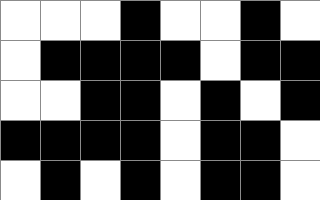[["white", "white", "white", "black", "white", "white", "black", "white"], ["white", "black", "black", "black", "black", "white", "black", "black"], ["white", "white", "black", "black", "white", "black", "white", "black"], ["black", "black", "black", "black", "white", "black", "black", "white"], ["white", "black", "white", "black", "white", "black", "black", "white"]]